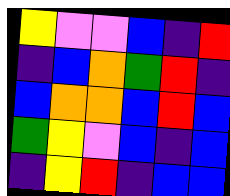[["yellow", "violet", "violet", "blue", "indigo", "red"], ["indigo", "blue", "orange", "green", "red", "indigo"], ["blue", "orange", "orange", "blue", "red", "blue"], ["green", "yellow", "violet", "blue", "indigo", "blue"], ["indigo", "yellow", "red", "indigo", "blue", "blue"]]